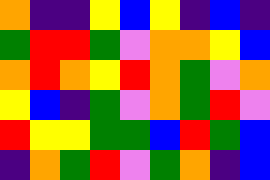[["orange", "indigo", "indigo", "yellow", "blue", "yellow", "indigo", "blue", "indigo"], ["green", "red", "red", "green", "violet", "orange", "orange", "yellow", "blue"], ["orange", "red", "orange", "yellow", "red", "orange", "green", "violet", "orange"], ["yellow", "blue", "indigo", "green", "violet", "orange", "green", "red", "violet"], ["red", "yellow", "yellow", "green", "green", "blue", "red", "green", "blue"], ["indigo", "orange", "green", "red", "violet", "green", "orange", "indigo", "blue"]]